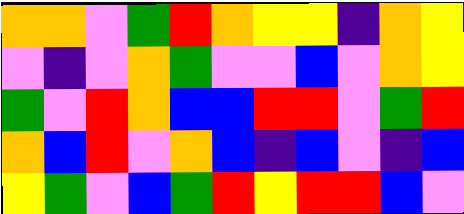[["orange", "orange", "violet", "green", "red", "orange", "yellow", "yellow", "indigo", "orange", "yellow"], ["violet", "indigo", "violet", "orange", "green", "violet", "violet", "blue", "violet", "orange", "yellow"], ["green", "violet", "red", "orange", "blue", "blue", "red", "red", "violet", "green", "red"], ["orange", "blue", "red", "violet", "orange", "blue", "indigo", "blue", "violet", "indigo", "blue"], ["yellow", "green", "violet", "blue", "green", "red", "yellow", "red", "red", "blue", "violet"]]